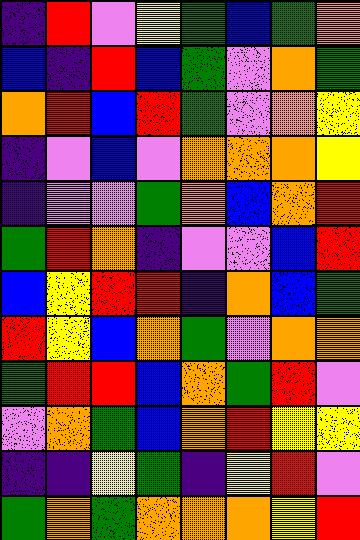[["indigo", "red", "violet", "yellow", "green", "blue", "green", "orange"], ["blue", "indigo", "red", "blue", "green", "violet", "orange", "green"], ["orange", "red", "blue", "red", "green", "violet", "orange", "yellow"], ["indigo", "violet", "blue", "violet", "orange", "orange", "orange", "yellow"], ["indigo", "violet", "violet", "green", "orange", "blue", "orange", "red"], ["green", "red", "orange", "indigo", "violet", "violet", "blue", "red"], ["blue", "yellow", "red", "red", "indigo", "orange", "blue", "green"], ["red", "yellow", "blue", "orange", "green", "violet", "orange", "orange"], ["green", "red", "red", "blue", "orange", "green", "red", "violet"], ["violet", "orange", "green", "blue", "orange", "red", "yellow", "yellow"], ["indigo", "indigo", "yellow", "green", "indigo", "yellow", "red", "violet"], ["green", "orange", "green", "orange", "orange", "orange", "yellow", "red"]]